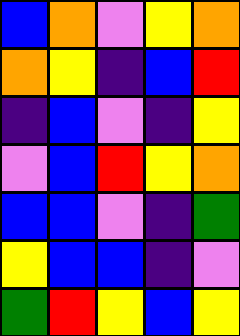[["blue", "orange", "violet", "yellow", "orange"], ["orange", "yellow", "indigo", "blue", "red"], ["indigo", "blue", "violet", "indigo", "yellow"], ["violet", "blue", "red", "yellow", "orange"], ["blue", "blue", "violet", "indigo", "green"], ["yellow", "blue", "blue", "indigo", "violet"], ["green", "red", "yellow", "blue", "yellow"]]